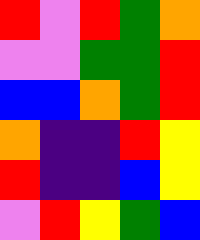[["red", "violet", "red", "green", "orange"], ["violet", "violet", "green", "green", "red"], ["blue", "blue", "orange", "green", "red"], ["orange", "indigo", "indigo", "red", "yellow"], ["red", "indigo", "indigo", "blue", "yellow"], ["violet", "red", "yellow", "green", "blue"]]